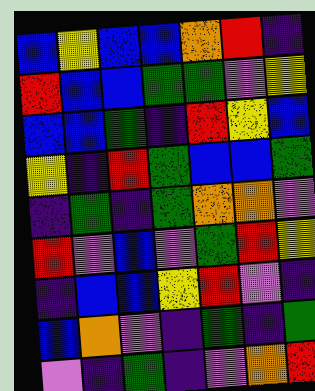[["blue", "yellow", "blue", "blue", "orange", "red", "indigo"], ["red", "blue", "blue", "green", "green", "violet", "yellow"], ["blue", "blue", "green", "indigo", "red", "yellow", "blue"], ["yellow", "indigo", "red", "green", "blue", "blue", "green"], ["indigo", "green", "indigo", "green", "orange", "orange", "violet"], ["red", "violet", "blue", "violet", "green", "red", "yellow"], ["indigo", "blue", "blue", "yellow", "red", "violet", "indigo"], ["blue", "orange", "violet", "indigo", "green", "indigo", "green"], ["violet", "indigo", "green", "indigo", "violet", "orange", "red"]]